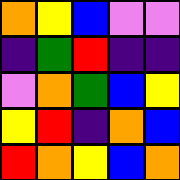[["orange", "yellow", "blue", "violet", "violet"], ["indigo", "green", "red", "indigo", "indigo"], ["violet", "orange", "green", "blue", "yellow"], ["yellow", "red", "indigo", "orange", "blue"], ["red", "orange", "yellow", "blue", "orange"]]